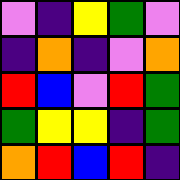[["violet", "indigo", "yellow", "green", "violet"], ["indigo", "orange", "indigo", "violet", "orange"], ["red", "blue", "violet", "red", "green"], ["green", "yellow", "yellow", "indigo", "green"], ["orange", "red", "blue", "red", "indigo"]]